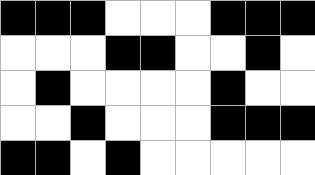[["black", "black", "black", "white", "white", "white", "black", "black", "black"], ["white", "white", "white", "black", "black", "white", "white", "black", "white"], ["white", "black", "white", "white", "white", "white", "black", "white", "white"], ["white", "white", "black", "white", "white", "white", "black", "black", "black"], ["black", "black", "white", "black", "white", "white", "white", "white", "white"]]